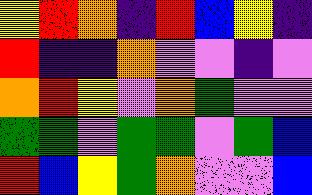[["yellow", "red", "orange", "indigo", "red", "blue", "yellow", "indigo"], ["red", "indigo", "indigo", "orange", "violet", "violet", "indigo", "violet"], ["orange", "red", "yellow", "violet", "orange", "green", "violet", "violet"], ["green", "green", "violet", "green", "green", "violet", "green", "blue"], ["red", "blue", "yellow", "green", "orange", "violet", "violet", "blue"]]